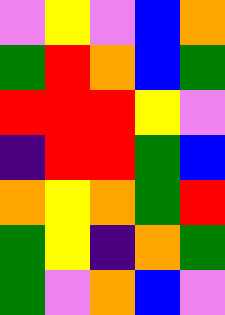[["violet", "yellow", "violet", "blue", "orange"], ["green", "red", "orange", "blue", "green"], ["red", "red", "red", "yellow", "violet"], ["indigo", "red", "red", "green", "blue"], ["orange", "yellow", "orange", "green", "red"], ["green", "yellow", "indigo", "orange", "green"], ["green", "violet", "orange", "blue", "violet"]]